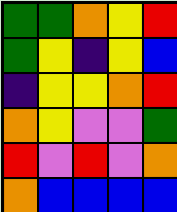[["green", "green", "orange", "yellow", "red"], ["green", "yellow", "indigo", "yellow", "blue"], ["indigo", "yellow", "yellow", "orange", "red"], ["orange", "yellow", "violet", "violet", "green"], ["red", "violet", "red", "violet", "orange"], ["orange", "blue", "blue", "blue", "blue"]]